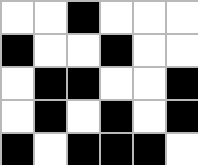[["white", "white", "black", "white", "white", "white"], ["black", "white", "white", "black", "white", "white"], ["white", "black", "black", "white", "white", "black"], ["white", "black", "white", "black", "white", "black"], ["black", "white", "black", "black", "black", "white"]]